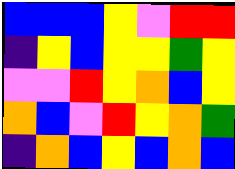[["blue", "blue", "blue", "yellow", "violet", "red", "red"], ["indigo", "yellow", "blue", "yellow", "yellow", "green", "yellow"], ["violet", "violet", "red", "yellow", "orange", "blue", "yellow"], ["orange", "blue", "violet", "red", "yellow", "orange", "green"], ["indigo", "orange", "blue", "yellow", "blue", "orange", "blue"]]